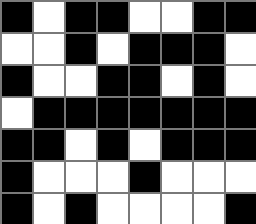[["black", "white", "black", "black", "white", "white", "black", "black"], ["white", "white", "black", "white", "black", "black", "black", "white"], ["black", "white", "white", "black", "black", "white", "black", "white"], ["white", "black", "black", "black", "black", "black", "black", "black"], ["black", "black", "white", "black", "white", "black", "black", "black"], ["black", "white", "white", "white", "black", "white", "white", "white"], ["black", "white", "black", "white", "white", "white", "white", "black"]]